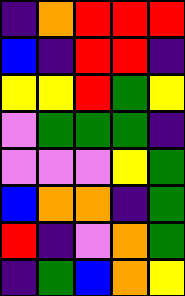[["indigo", "orange", "red", "red", "red"], ["blue", "indigo", "red", "red", "indigo"], ["yellow", "yellow", "red", "green", "yellow"], ["violet", "green", "green", "green", "indigo"], ["violet", "violet", "violet", "yellow", "green"], ["blue", "orange", "orange", "indigo", "green"], ["red", "indigo", "violet", "orange", "green"], ["indigo", "green", "blue", "orange", "yellow"]]